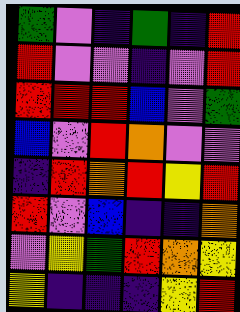[["green", "violet", "indigo", "green", "indigo", "red"], ["red", "violet", "violet", "indigo", "violet", "red"], ["red", "red", "red", "blue", "violet", "green"], ["blue", "violet", "red", "orange", "violet", "violet"], ["indigo", "red", "orange", "red", "yellow", "red"], ["red", "violet", "blue", "indigo", "indigo", "orange"], ["violet", "yellow", "green", "red", "orange", "yellow"], ["yellow", "indigo", "indigo", "indigo", "yellow", "red"]]